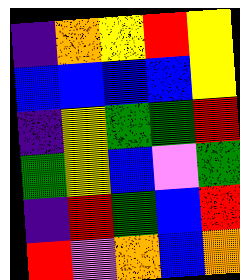[["indigo", "orange", "yellow", "red", "yellow"], ["blue", "blue", "blue", "blue", "yellow"], ["indigo", "yellow", "green", "green", "red"], ["green", "yellow", "blue", "violet", "green"], ["indigo", "red", "green", "blue", "red"], ["red", "violet", "orange", "blue", "orange"]]